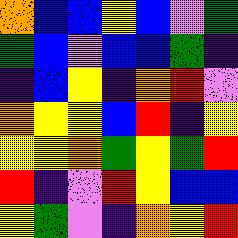[["orange", "blue", "blue", "yellow", "blue", "violet", "green"], ["green", "blue", "violet", "blue", "blue", "green", "indigo"], ["indigo", "blue", "yellow", "indigo", "orange", "red", "violet"], ["orange", "yellow", "yellow", "blue", "red", "indigo", "yellow"], ["yellow", "yellow", "orange", "green", "yellow", "green", "red"], ["red", "indigo", "violet", "red", "yellow", "blue", "blue"], ["yellow", "green", "violet", "indigo", "orange", "yellow", "red"]]